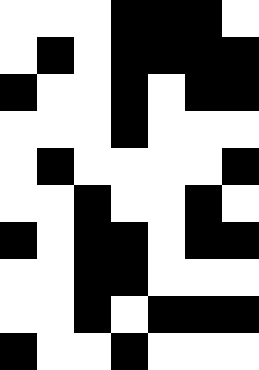[["white", "white", "white", "black", "black", "black", "white"], ["white", "black", "white", "black", "black", "black", "black"], ["black", "white", "white", "black", "white", "black", "black"], ["white", "white", "white", "black", "white", "white", "white"], ["white", "black", "white", "white", "white", "white", "black"], ["white", "white", "black", "white", "white", "black", "white"], ["black", "white", "black", "black", "white", "black", "black"], ["white", "white", "black", "black", "white", "white", "white"], ["white", "white", "black", "white", "black", "black", "black"], ["black", "white", "white", "black", "white", "white", "white"]]